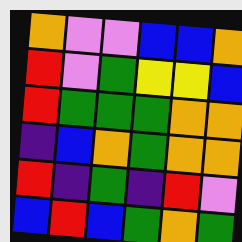[["orange", "violet", "violet", "blue", "blue", "orange"], ["red", "violet", "green", "yellow", "yellow", "blue"], ["red", "green", "green", "green", "orange", "orange"], ["indigo", "blue", "orange", "green", "orange", "orange"], ["red", "indigo", "green", "indigo", "red", "violet"], ["blue", "red", "blue", "green", "orange", "green"]]